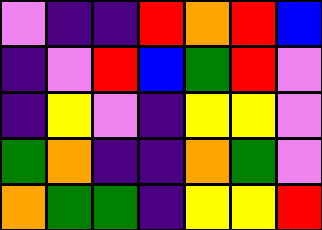[["violet", "indigo", "indigo", "red", "orange", "red", "blue"], ["indigo", "violet", "red", "blue", "green", "red", "violet"], ["indigo", "yellow", "violet", "indigo", "yellow", "yellow", "violet"], ["green", "orange", "indigo", "indigo", "orange", "green", "violet"], ["orange", "green", "green", "indigo", "yellow", "yellow", "red"]]